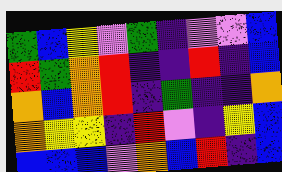[["green", "blue", "yellow", "violet", "green", "indigo", "violet", "violet", "blue"], ["red", "green", "orange", "red", "indigo", "indigo", "red", "indigo", "blue"], ["orange", "blue", "orange", "red", "indigo", "green", "indigo", "indigo", "orange"], ["orange", "yellow", "yellow", "indigo", "red", "violet", "indigo", "yellow", "blue"], ["blue", "blue", "blue", "violet", "orange", "blue", "red", "indigo", "blue"]]